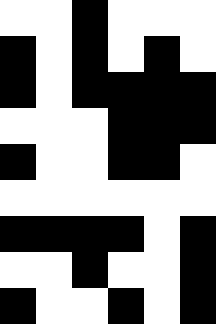[["white", "white", "black", "white", "white", "white"], ["black", "white", "black", "white", "black", "white"], ["black", "white", "black", "black", "black", "black"], ["white", "white", "white", "black", "black", "black"], ["black", "white", "white", "black", "black", "white"], ["white", "white", "white", "white", "white", "white"], ["black", "black", "black", "black", "white", "black"], ["white", "white", "black", "white", "white", "black"], ["black", "white", "white", "black", "white", "black"]]